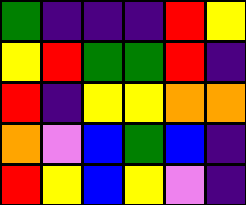[["green", "indigo", "indigo", "indigo", "red", "yellow"], ["yellow", "red", "green", "green", "red", "indigo"], ["red", "indigo", "yellow", "yellow", "orange", "orange"], ["orange", "violet", "blue", "green", "blue", "indigo"], ["red", "yellow", "blue", "yellow", "violet", "indigo"]]